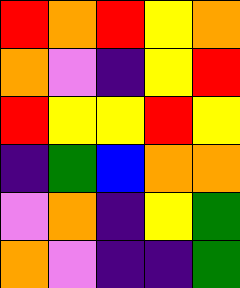[["red", "orange", "red", "yellow", "orange"], ["orange", "violet", "indigo", "yellow", "red"], ["red", "yellow", "yellow", "red", "yellow"], ["indigo", "green", "blue", "orange", "orange"], ["violet", "orange", "indigo", "yellow", "green"], ["orange", "violet", "indigo", "indigo", "green"]]